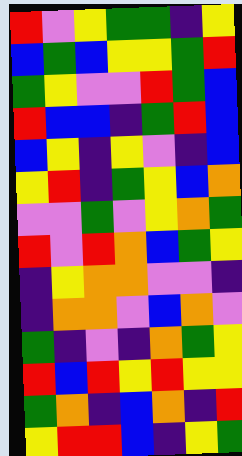[["red", "violet", "yellow", "green", "green", "indigo", "yellow"], ["blue", "green", "blue", "yellow", "yellow", "green", "red"], ["green", "yellow", "violet", "violet", "red", "green", "blue"], ["red", "blue", "blue", "indigo", "green", "red", "blue"], ["blue", "yellow", "indigo", "yellow", "violet", "indigo", "blue"], ["yellow", "red", "indigo", "green", "yellow", "blue", "orange"], ["violet", "violet", "green", "violet", "yellow", "orange", "green"], ["red", "violet", "red", "orange", "blue", "green", "yellow"], ["indigo", "yellow", "orange", "orange", "violet", "violet", "indigo"], ["indigo", "orange", "orange", "violet", "blue", "orange", "violet"], ["green", "indigo", "violet", "indigo", "orange", "green", "yellow"], ["red", "blue", "red", "yellow", "red", "yellow", "yellow"], ["green", "orange", "indigo", "blue", "orange", "indigo", "red"], ["yellow", "red", "red", "blue", "indigo", "yellow", "green"]]